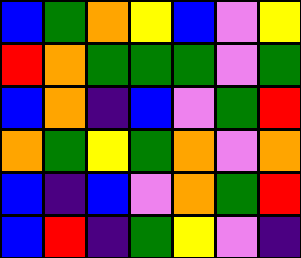[["blue", "green", "orange", "yellow", "blue", "violet", "yellow"], ["red", "orange", "green", "green", "green", "violet", "green"], ["blue", "orange", "indigo", "blue", "violet", "green", "red"], ["orange", "green", "yellow", "green", "orange", "violet", "orange"], ["blue", "indigo", "blue", "violet", "orange", "green", "red"], ["blue", "red", "indigo", "green", "yellow", "violet", "indigo"]]